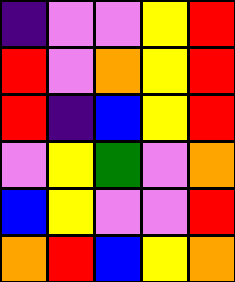[["indigo", "violet", "violet", "yellow", "red"], ["red", "violet", "orange", "yellow", "red"], ["red", "indigo", "blue", "yellow", "red"], ["violet", "yellow", "green", "violet", "orange"], ["blue", "yellow", "violet", "violet", "red"], ["orange", "red", "blue", "yellow", "orange"]]